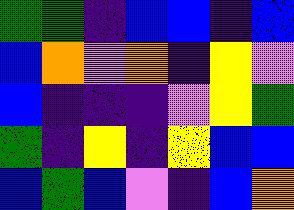[["green", "green", "indigo", "blue", "blue", "indigo", "blue"], ["blue", "orange", "violet", "orange", "indigo", "yellow", "violet"], ["blue", "indigo", "indigo", "indigo", "violet", "yellow", "green"], ["green", "indigo", "yellow", "indigo", "yellow", "blue", "blue"], ["blue", "green", "blue", "violet", "indigo", "blue", "orange"]]